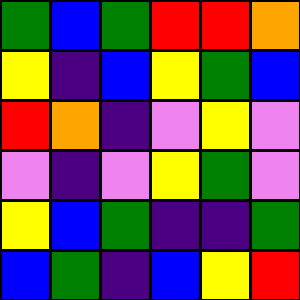[["green", "blue", "green", "red", "red", "orange"], ["yellow", "indigo", "blue", "yellow", "green", "blue"], ["red", "orange", "indigo", "violet", "yellow", "violet"], ["violet", "indigo", "violet", "yellow", "green", "violet"], ["yellow", "blue", "green", "indigo", "indigo", "green"], ["blue", "green", "indigo", "blue", "yellow", "red"]]